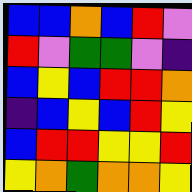[["blue", "blue", "orange", "blue", "red", "violet"], ["red", "violet", "green", "green", "violet", "indigo"], ["blue", "yellow", "blue", "red", "red", "orange"], ["indigo", "blue", "yellow", "blue", "red", "yellow"], ["blue", "red", "red", "yellow", "yellow", "red"], ["yellow", "orange", "green", "orange", "orange", "yellow"]]